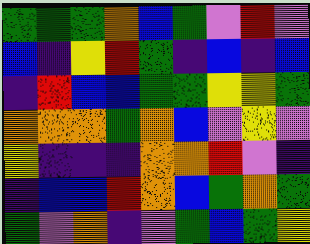[["green", "green", "green", "orange", "blue", "green", "violet", "red", "violet"], ["blue", "indigo", "yellow", "red", "green", "indigo", "blue", "indigo", "blue"], ["indigo", "red", "blue", "blue", "green", "green", "yellow", "yellow", "green"], ["orange", "orange", "orange", "green", "orange", "blue", "violet", "yellow", "violet"], ["yellow", "indigo", "indigo", "indigo", "orange", "orange", "red", "violet", "indigo"], ["indigo", "blue", "blue", "red", "orange", "blue", "green", "orange", "green"], ["green", "violet", "orange", "indigo", "violet", "green", "blue", "green", "yellow"]]